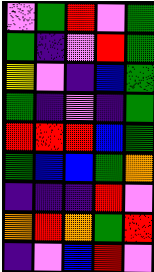[["violet", "green", "red", "violet", "green"], ["green", "indigo", "violet", "red", "green"], ["yellow", "violet", "indigo", "blue", "green"], ["green", "indigo", "violet", "indigo", "green"], ["red", "red", "red", "blue", "green"], ["green", "blue", "blue", "green", "orange"], ["indigo", "indigo", "indigo", "red", "violet"], ["orange", "red", "orange", "green", "red"], ["indigo", "violet", "blue", "red", "violet"]]